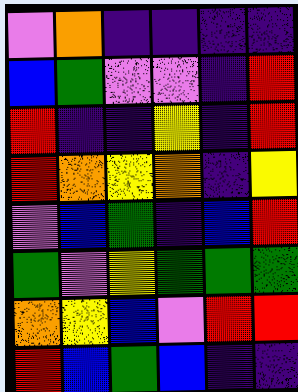[["violet", "orange", "indigo", "indigo", "indigo", "indigo"], ["blue", "green", "violet", "violet", "indigo", "red"], ["red", "indigo", "indigo", "yellow", "indigo", "red"], ["red", "orange", "yellow", "orange", "indigo", "yellow"], ["violet", "blue", "green", "indigo", "blue", "red"], ["green", "violet", "yellow", "green", "green", "green"], ["orange", "yellow", "blue", "violet", "red", "red"], ["red", "blue", "green", "blue", "indigo", "indigo"]]